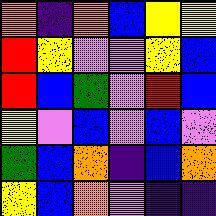[["orange", "indigo", "orange", "blue", "yellow", "yellow"], ["red", "yellow", "violet", "violet", "yellow", "blue"], ["red", "blue", "green", "violet", "red", "blue"], ["yellow", "violet", "blue", "violet", "blue", "violet"], ["green", "blue", "orange", "indigo", "blue", "orange"], ["yellow", "blue", "orange", "violet", "indigo", "indigo"]]